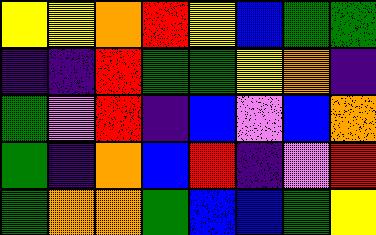[["yellow", "yellow", "orange", "red", "yellow", "blue", "green", "green"], ["indigo", "indigo", "red", "green", "green", "yellow", "orange", "indigo"], ["green", "violet", "red", "indigo", "blue", "violet", "blue", "orange"], ["green", "indigo", "orange", "blue", "red", "indigo", "violet", "red"], ["green", "orange", "orange", "green", "blue", "blue", "green", "yellow"]]